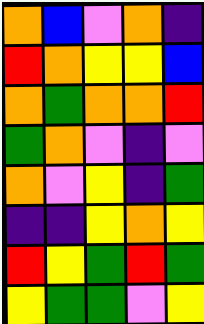[["orange", "blue", "violet", "orange", "indigo"], ["red", "orange", "yellow", "yellow", "blue"], ["orange", "green", "orange", "orange", "red"], ["green", "orange", "violet", "indigo", "violet"], ["orange", "violet", "yellow", "indigo", "green"], ["indigo", "indigo", "yellow", "orange", "yellow"], ["red", "yellow", "green", "red", "green"], ["yellow", "green", "green", "violet", "yellow"]]